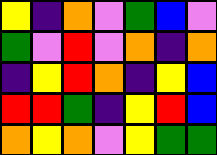[["yellow", "indigo", "orange", "violet", "green", "blue", "violet"], ["green", "violet", "red", "violet", "orange", "indigo", "orange"], ["indigo", "yellow", "red", "orange", "indigo", "yellow", "blue"], ["red", "red", "green", "indigo", "yellow", "red", "blue"], ["orange", "yellow", "orange", "violet", "yellow", "green", "green"]]